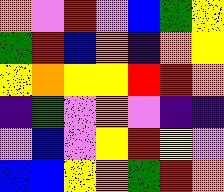[["orange", "violet", "red", "violet", "blue", "green", "yellow"], ["green", "red", "blue", "orange", "indigo", "orange", "yellow"], ["yellow", "orange", "yellow", "yellow", "red", "red", "orange"], ["indigo", "green", "violet", "orange", "violet", "indigo", "indigo"], ["violet", "blue", "violet", "yellow", "red", "yellow", "violet"], ["blue", "blue", "yellow", "orange", "green", "red", "orange"]]